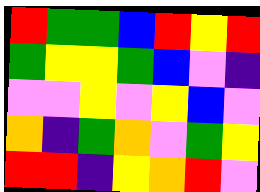[["red", "green", "green", "blue", "red", "yellow", "red"], ["green", "yellow", "yellow", "green", "blue", "violet", "indigo"], ["violet", "violet", "yellow", "violet", "yellow", "blue", "violet"], ["orange", "indigo", "green", "orange", "violet", "green", "yellow"], ["red", "red", "indigo", "yellow", "orange", "red", "violet"]]